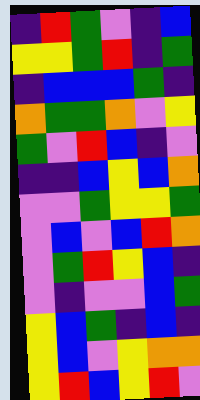[["indigo", "red", "green", "violet", "indigo", "blue"], ["yellow", "yellow", "green", "red", "indigo", "green"], ["indigo", "blue", "blue", "blue", "green", "indigo"], ["orange", "green", "green", "orange", "violet", "yellow"], ["green", "violet", "red", "blue", "indigo", "violet"], ["indigo", "indigo", "blue", "yellow", "blue", "orange"], ["violet", "violet", "green", "yellow", "yellow", "green"], ["violet", "blue", "violet", "blue", "red", "orange"], ["violet", "green", "red", "yellow", "blue", "indigo"], ["violet", "indigo", "violet", "violet", "blue", "green"], ["yellow", "blue", "green", "indigo", "blue", "indigo"], ["yellow", "blue", "violet", "yellow", "orange", "orange"], ["yellow", "red", "blue", "yellow", "red", "violet"]]